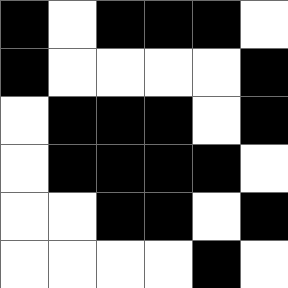[["black", "white", "black", "black", "black", "white"], ["black", "white", "white", "white", "white", "black"], ["white", "black", "black", "black", "white", "black"], ["white", "black", "black", "black", "black", "white"], ["white", "white", "black", "black", "white", "black"], ["white", "white", "white", "white", "black", "white"]]